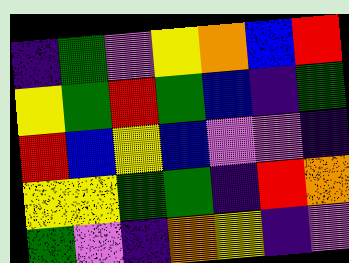[["indigo", "green", "violet", "yellow", "orange", "blue", "red"], ["yellow", "green", "red", "green", "blue", "indigo", "green"], ["red", "blue", "yellow", "blue", "violet", "violet", "indigo"], ["yellow", "yellow", "green", "green", "indigo", "red", "orange"], ["green", "violet", "indigo", "orange", "yellow", "indigo", "violet"]]